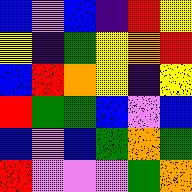[["blue", "violet", "blue", "indigo", "red", "yellow"], ["yellow", "indigo", "green", "yellow", "orange", "red"], ["blue", "red", "orange", "yellow", "indigo", "yellow"], ["red", "green", "green", "blue", "violet", "blue"], ["blue", "violet", "blue", "green", "orange", "green"], ["red", "violet", "violet", "violet", "green", "orange"]]